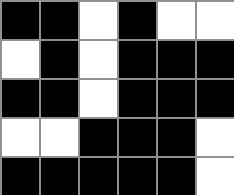[["black", "black", "white", "black", "white", "white"], ["white", "black", "white", "black", "black", "black"], ["black", "black", "white", "black", "black", "black"], ["white", "white", "black", "black", "black", "white"], ["black", "black", "black", "black", "black", "white"]]